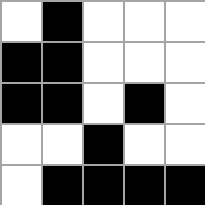[["white", "black", "white", "white", "white"], ["black", "black", "white", "white", "white"], ["black", "black", "white", "black", "white"], ["white", "white", "black", "white", "white"], ["white", "black", "black", "black", "black"]]